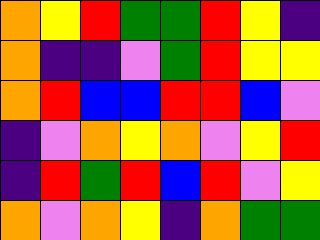[["orange", "yellow", "red", "green", "green", "red", "yellow", "indigo"], ["orange", "indigo", "indigo", "violet", "green", "red", "yellow", "yellow"], ["orange", "red", "blue", "blue", "red", "red", "blue", "violet"], ["indigo", "violet", "orange", "yellow", "orange", "violet", "yellow", "red"], ["indigo", "red", "green", "red", "blue", "red", "violet", "yellow"], ["orange", "violet", "orange", "yellow", "indigo", "orange", "green", "green"]]